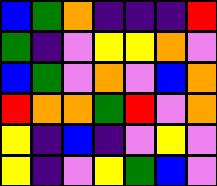[["blue", "green", "orange", "indigo", "indigo", "indigo", "red"], ["green", "indigo", "violet", "yellow", "yellow", "orange", "violet"], ["blue", "green", "violet", "orange", "violet", "blue", "orange"], ["red", "orange", "orange", "green", "red", "violet", "orange"], ["yellow", "indigo", "blue", "indigo", "violet", "yellow", "violet"], ["yellow", "indigo", "violet", "yellow", "green", "blue", "violet"]]